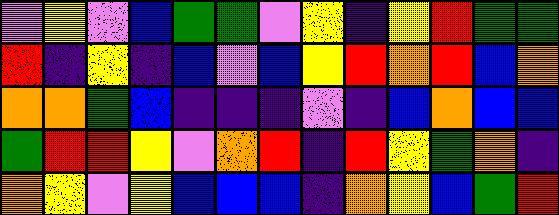[["violet", "yellow", "violet", "blue", "green", "green", "violet", "yellow", "indigo", "yellow", "red", "green", "green"], ["red", "indigo", "yellow", "indigo", "blue", "violet", "blue", "yellow", "red", "orange", "red", "blue", "orange"], ["orange", "orange", "green", "blue", "indigo", "indigo", "indigo", "violet", "indigo", "blue", "orange", "blue", "blue"], ["green", "red", "red", "yellow", "violet", "orange", "red", "indigo", "red", "yellow", "green", "orange", "indigo"], ["orange", "yellow", "violet", "yellow", "blue", "blue", "blue", "indigo", "orange", "yellow", "blue", "green", "red"]]